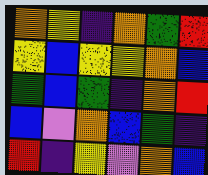[["orange", "yellow", "indigo", "orange", "green", "red"], ["yellow", "blue", "yellow", "yellow", "orange", "blue"], ["green", "blue", "green", "indigo", "orange", "red"], ["blue", "violet", "orange", "blue", "green", "indigo"], ["red", "indigo", "yellow", "violet", "orange", "blue"]]